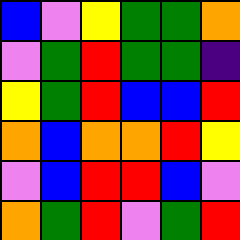[["blue", "violet", "yellow", "green", "green", "orange"], ["violet", "green", "red", "green", "green", "indigo"], ["yellow", "green", "red", "blue", "blue", "red"], ["orange", "blue", "orange", "orange", "red", "yellow"], ["violet", "blue", "red", "red", "blue", "violet"], ["orange", "green", "red", "violet", "green", "red"]]